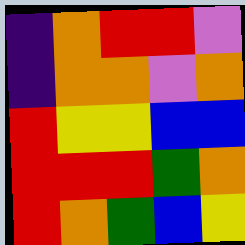[["indigo", "orange", "red", "red", "violet"], ["indigo", "orange", "orange", "violet", "orange"], ["red", "yellow", "yellow", "blue", "blue"], ["red", "red", "red", "green", "orange"], ["red", "orange", "green", "blue", "yellow"]]